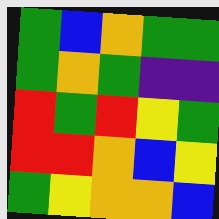[["green", "blue", "orange", "green", "green"], ["green", "orange", "green", "indigo", "indigo"], ["red", "green", "red", "yellow", "green"], ["red", "red", "orange", "blue", "yellow"], ["green", "yellow", "orange", "orange", "blue"]]